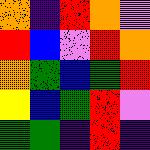[["orange", "indigo", "red", "orange", "violet"], ["red", "blue", "violet", "red", "orange"], ["orange", "green", "blue", "green", "red"], ["yellow", "blue", "green", "red", "violet"], ["green", "green", "indigo", "red", "indigo"]]